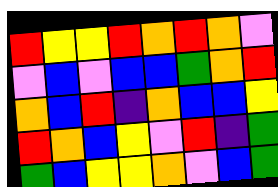[["red", "yellow", "yellow", "red", "orange", "red", "orange", "violet"], ["violet", "blue", "violet", "blue", "blue", "green", "orange", "red"], ["orange", "blue", "red", "indigo", "orange", "blue", "blue", "yellow"], ["red", "orange", "blue", "yellow", "violet", "red", "indigo", "green"], ["green", "blue", "yellow", "yellow", "orange", "violet", "blue", "green"]]